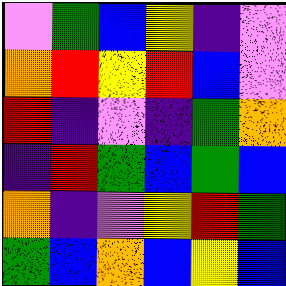[["violet", "green", "blue", "yellow", "indigo", "violet"], ["orange", "red", "yellow", "red", "blue", "violet"], ["red", "indigo", "violet", "indigo", "green", "orange"], ["indigo", "red", "green", "blue", "green", "blue"], ["orange", "indigo", "violet", "yellow", "red", "green"], ["green", "blue", "orange", "blue", "yellow", "blue"]]